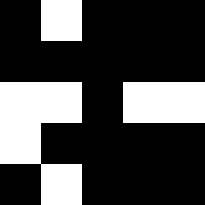[["black", "white", "black", "black", "black"], ["black", "black", "black", "black", "black"], ["white", "white", "black", "white", "white"], ["white", "black", "black", "black", "black"], ["black", "white", "black", "black", "black"]]